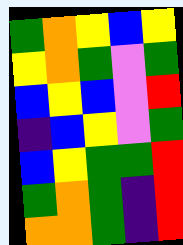[["green", "orange", "yellow", "blue", "yellow"], ["yellow", "orange", "green", "violet", "green"], ["blue", "yellow", "blue", "violet", "red"], ["indigo", "blue", "yellow", "violet", "green"], ["blue", "yellow", "green", "green", "red"], ["green", "orange", "green", "indigo", "red"], ["orange", "orange", "green", "indigo", "red"]]